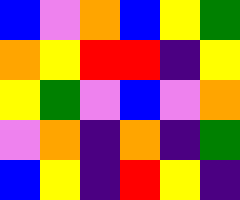[["blue", "violet", "orange", "blue", "yellow", "green"], ["orange", "yellow", "red", "red", "indigo", "yellow"], ["yellow", "green", "violet", "blue", "violet", "orange"], ["violet", "orange", "indigo", "orange", "indigo", "green"], ["blue", "yellow", "indigo", "red", "yellow", "indigo"]]